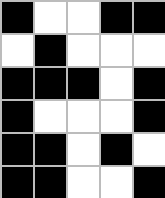[["black", "white", "white", "black", "black"], ["white", "black", "white", "white", "white"], ["black", "black", "black", "white", "black"], ["black", "white", "white", "white", "black"], ["black", "black", "white", "black", "white"], ["black", "black", "white", "white", "black"]]